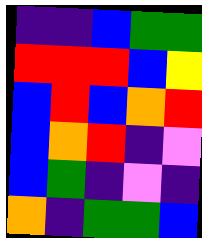[["indigo", "indigo", "blue", "green", "green"], ["red", "red", "red", "blue", "yellow"], ["blue", "red", "blue", "orange", "red"], ["blue", "orange", "red", "indigo", "violet"], ["blue", "green", "indigo", "violet", "indigo"], ["orange", "indigo", "green", "green", "blue"]]